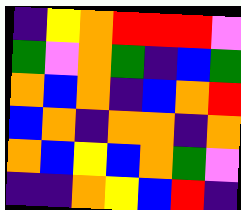[["indigo", "yellow", "orange", "red", "red", "red", "violet"], ["green", "violet", "orange", "green", "indigo", "blue", "green"], ["orange", "blue", "orange", "indigo", "blue", "orange", "red"], ["blue", "orange", "indigo", "orange", "orange", "indigo", "orange"], ["orange", "blue", "yellow", "blue", "orange", "green", "violet"], ["indigo", "indigo", "orange", "yellow", "blue", "red", "indigo"]]